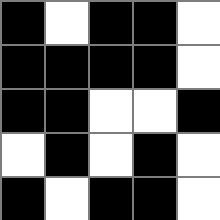[["black", "white", "black", "black", "white"], ["black", "black", "black", "black", "white"], ["black", "black", "white", "white", "black"], ["white", "black", "white", "black", "white"], ["black", "white", "black", "black", "white"]]